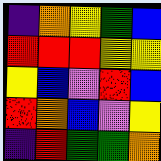[["indigo", "orange", "yellow", "green", "blue"], ["red", "red", "red", "yellow", "yellow"], ["yellow", "blue", "violet", "red", "blue"], ["red", "orange", "blue", "violet", "yellow"], ["indigo", "red", "green", "green", "orange"]]